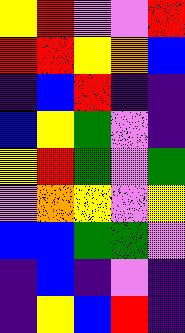[["yellow", "red", "violet", "violet", "red"], ["red", "red", "yellow", "orange", "blue"], ["indigo", "blue", "red", "indigo", "indigo"], ["blue", "yellow", "green", "violet", "indigo"], ["yellow", "red", "green", "violet", "green"], ["violet", "orange", "yellow", "violet", "yellow"], ["blue", "blue", "green", "green", "violet"], ["indigo", "blue", "indigo", "violet", "indigo"], ["indigo", "yellow", "blue", "red", "indigo"]]